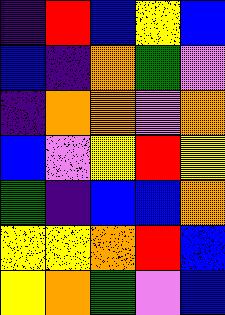[["indigo", "red", "blue", "yellow", "blue"], ["blue", "indigo", "orange", "green", "violet"], ["indigo", "orange", "orange", "violet", "orange"], ["blue", "violet", "yellow", "red", "yellow"], ["green", "indigo", "blue", "blue", "orange"], ["yellow", "yellow", "orange", "red", "blue"], ["yellow", "orange", "green", "violet", "blue"]]